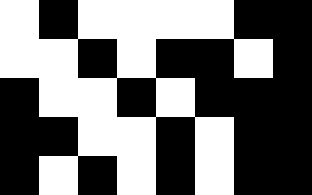[["white", "black", "white", "white", "white", "white", "black", "black"], ["white", "white", "black", "white", "black", "black", "white", "black"], ["black", "white", "white", "black", "white", "black", "black", "black"], ["black", "black", "white", "white", "black", "white", "black", "black"], ["black", "white", "black", "white", "black", "white", "black", "black"]]